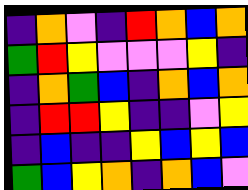[["indigo", "orange", "violet", "indigo", "red", "orange", "blue", "orange"], ["green", "red", "yellow", "violet", "violet", "violet", "yellow", "indigo"], ["indigo", "orange", "green", "blue", "indigo", "orange", "blue", "orange"], ["indigo", "red", "red", "yellow", "indigo", "indigo", "violet", "yellow"], ["indigo", "blue", "indigo", "indigo", "yellow", "blue", "yellow", "blue"], ["green", "blue", "yellow", "orange", "indigo", "orange", "blue", "violet"]]